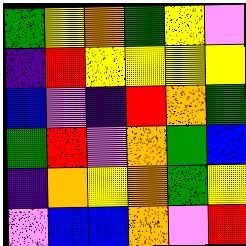[["green", "yellow", "orange", "green", "yellow", "violet"], ["indigo", "red", "yellow", "yellow", "yellow", "yellow"], ["blue", "violet", "indigo", "red", "orange", "green"], ["green", "red", "violet", "orange", "green", "blue"], ["indigo", "orange", "yellow", "orange", "green", "yellow"], ["violet", "blue", "blue", "orange", "violet", "red"]]